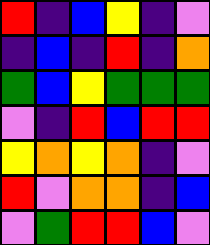[["red", "indigo", "blue", "yellow", "indigo", "violet"], ["indigo", "blue", "indigo", "red", "indigo", "orange"], ["green", "blue", "yellow", "green", "green", "green"], ["violet", "indigo", "red", "blue", "red", "red"], ["yellow", "orange", "yellow", "orange", "indigo", "violet"], ["red", "violet", "orange", "orange", "indigo", "blue"], ["violet", "green", "red", "red", "blue", "violet"]]